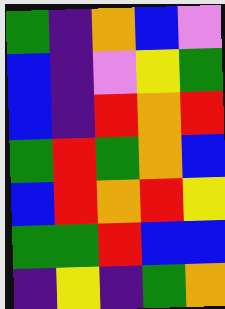[["green", "indigo", "orange", "blue", "violet"], ["blue", "indigo", "violet", "yellow", "green"], ["blue", "indigo", "red", "orange", "red"], ["green", "red", "green", "orange", "blue"], ["blue", "red", "orange", "red", "yellow"], ["green", "green", "red", "blue", "blue"], ["indigo", "yellow", "indigo", "green", "orange"]]